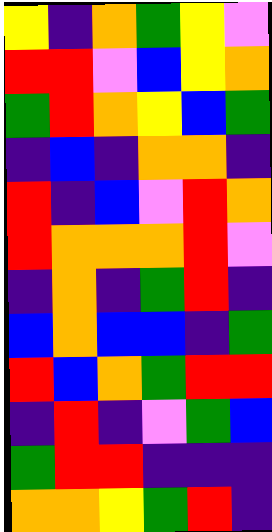[["yellow", "indigo", "orange", "green", "yellow", "violet"], ["red", "red", "violet", "blue", "yellow", "orange"], ["green", "red", "orange", "yellow", "blue", "green"], ["indigo", "blue", "indigo", "orange", "orange", "indigo"], ["red", "indigo", "blue", "violet", "red", "orange"], ["red", "orange", "orange", "orange", "red", "violet"], ["indigo", "orange", "indigo", "green", "red", "indigo"], ["blue", "orange", "blue", "blue", "indigo", "green"], ["red", "blue", "orange", "green", "red", "red"], ["indigo", "red", "indigo", "violet", "green", "blue"], ["green", "red", "red", "indigo", "indigo", "indigo"], ["orange", "orange", "yellow", "green", "red", "indigo"]]